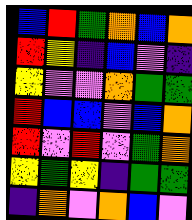[["blue", "red", "green", "orange", "blue", "orange"], ["red", "yellow", "indigo", "blue", "violet", "indigo"], ["yellow", "violet", "violet", "orange", "green", "green"], ["red", "blue", "blue", "violet", "blue", "orange"], ["red", "violet", "red", "violet", "green", "orange"], ["yellow", "green", "yellow", "indigo", "green", "green"], ["indigo", "orange", "violet", "orange", "blue", "violet"]]